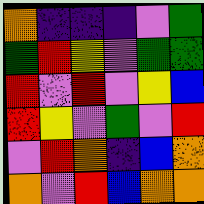[["orange", "indigo", "indigo", "indigo", "violet", "green"], ["green", "red", "yellow", "violet", "green", "green"], ["red", "violet", "red", "violet", "yellow", "blue"], ["red", "yellow", "violet", "green", "violet", "red"], ["violet", "red", "orange", "indigo", "blue", "orange"], ["orange", "violet", "red", "blue", "orange", "orange"]]